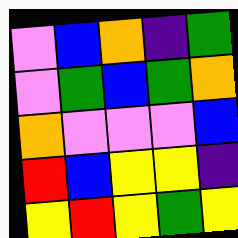[["violet", "blue", "orange", "indigo", "green"], ["violet", "green", "blue", "green", "orange"], ["orange", "violet", "violet", "violet", "blue"], ["red", "blue", "yellow", "yellow", "indigo"], ["yellow", "red", "yellow", "green", "yellow"]]